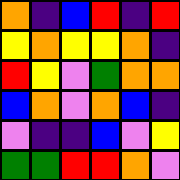[["orange", "indigo", "blue", "red", "indigo", "red"], ["yellow", "orange", "yellow", "yellow", "orange", "indigo"], ["red", "yellow", "violet", "green", "orange", "orange"], ["blue", "orange", "violet", "orange", "blue", "indigo"], ["violet", "indigo", "indigo", "blue", "violet", "yellow"], ["green", "green", "red", "red", "orange", "violet"]]